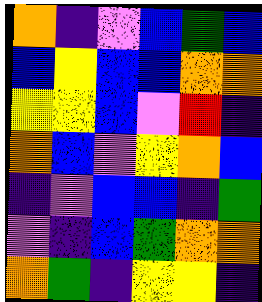[["orange", "indigo", "violet", "blue", "green", "blue"], ["blue", "yellow", "blue", "blue", "orange", "orange"], ["yellow", "yellow", "blue", "violet", "red", "indigo"], ["orange", "blue", "violet", "yellow", "orange", "blue"], ["indigo", "violet", "blue", "blue", "indigo", "green"], ["violet", "indigo", "blue", "green", "orange", "orange"], ["orange", "green", "indigo", "yellow", "yellow", "indigo"]]